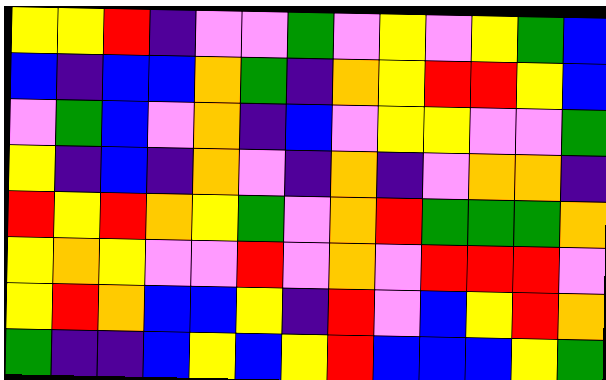[["yellow", "yellow", "red", "indigo", "violet", "violet", "green", "violet", "yellow", "violet", "yellow", "green", "blue"], ["blue", "indigo", "blue", "blue", "orange", "green", "indigo", "orange", "yellow", "red", "red", "yellow", "blue"], ["violet", "green", "blue", "violet", "orange", "indigo", "blue", "violet", "yellow", "yellow", "violet", "violet", "green"], ["yellow", "indigo", "blue", "indigo", "orange", "violet", "indigo", "orange", "indigo", "violet", "orange", "orange", "indigo"], ["red", "yellow", "red", "orange", "yellow", "green", "violet", "orange", "red", "green", "green", "green", "orange"], ["yellow", "orange", "yellow", "violet", "violet", "red", "violet", "orange", "violet", "red", "red", "red", "violet"], ["yellow", "red", "orange", "blue", "blue", "yellow", "indigo", "red", "violet", "blue", "yellow", "red", "orange"], ["green", "indigo", "indigo", "blue", "yellow", "blue", "yellow", "red", "blue", "blue", "blue", "yellow", "green"]]